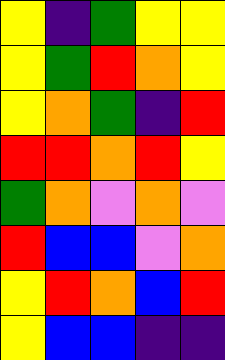[["yellow", "indigo", "green", "yellow", "yellow"], ["yellow", "green", "red", "orange", "yellow"], ["yellow", "orange", "green", "indigo", "red"], ["red", "red", "orange", "red", "yellow"], ["green", "orange", "violet", "orange", "violet"], ["red", "blue", "blue", "violet", "orange"], ["yellow", "red", "orange", "blue", "red"], ["yellow", "blue", "blue", "indigo", "indigo"]]